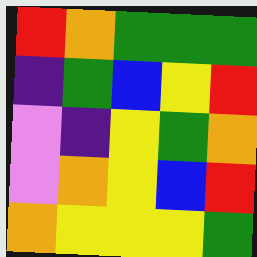[["red", "orange", "green", "green", "green"], ["indigo", "green", "blue", "yellow", "red"], ["violet", "indigo", "yellow", "green", "orange"], ["violet", "orange", "yellow", "blue", "red"], ["orange", "yellow", "yellow", "yellow", "green"]]